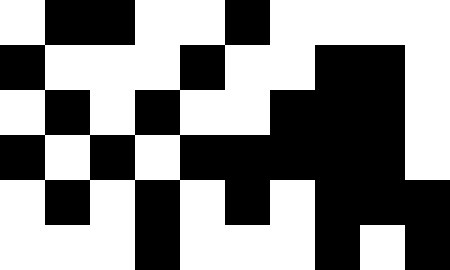[["white", "black", "black", "white", "white", "black", "white", "white", "white", "white"], ["black", "white", "white", "white", "black", "white", "white", "black", "black", "white"], ["white", "black", "white", "black", "white", "white", "black", "black", "black", "white"], ["black", "white", "black", "white", "black", "black", "black", "black", "black", "white"], ["white", "black", "white", "black", "white", "black", "white", "black", "black", "black"], ["white", "white", "white", "black", "white", "white", "white", "black", "white", "black"]]